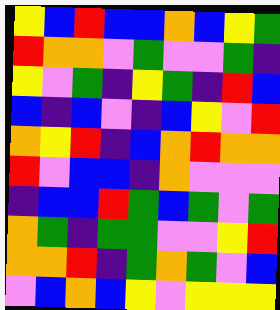[["yellow", "blue", "red", "blue", "blue", "orange", "blue", "yellow", "green"], ["red", "orange", "orange", "violet", "green", "violet", "violet", "green", "indigo"], ["yellow", "violet", "green", "indigo", "yellow", "green", "indigo", "red", "blue"], ["blue", "indigo", "blue", "violet", "indigo", "blue", "yellow", "violet", "red"], ["orange", "yellow", "red", "indigo", "blue", "orange", "red", "orange", "orange"], ["red", "violet", "blue", "blue", "indigo", "orange", "violet", "violet", "violet"], ["indigo", "blue", "blue", "red", "green", "blue", "green", "violet", "green"], ["orange", "green", "indigo", "green", "green", "violet", "violet", "yellow", "red"], ["orange", "orange", "red", "indigo", "green", "orange", "green", "violet", "blue"], ["violet", "blue", "orange", "blue", "yellow", "violet", "yellow", "yellow", "yellow"]]